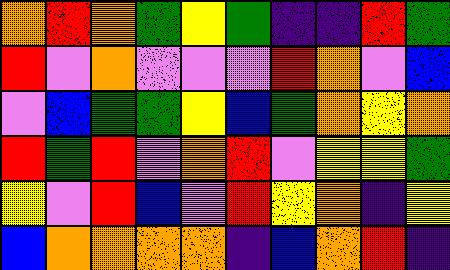[["orange", "red", "orange", "green", "yellow", "green", "indigo", "indigo", "red", "green"], ["red", "violet", "orange", "violet", "violet", "violet", "red", "orange", "violet", "blue"], ["violet", "blue", "green", "green", "yellow", "blue", "green", "orange", "yellow", "orange"], ["red", "green", "red", "violet", "orange", "red", "violet", "yellow", "yellow", "green"], ["yellow", "violet", "red", "blue", "violet", "red", "yellow", "orange", "indigo", "yellow"], ["blue", "orange", "orange", "orange", "orange", "indigo", "blue", "orange", "red", "indigo"]]